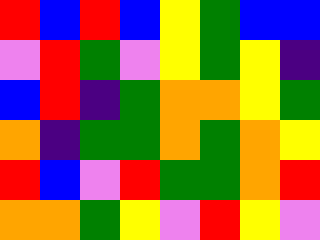[["red", "blue", "red", "blue", "yellow", "green", "blue", "blue"], ["violet", "red", "green", "violet", "yellow", "green", "yellow", "indigo"], ["blue", "red", "indigo", "green", "orange", "orange", "yellow", "green"], ["orange", "indigo", "green", "green", "orange", "green", "orange", "yellow"], ["red", "blue", "violet", "red", "green", "green", "orange", "red"], ["orange", "orange", "green", "yellow", "violet", "red", "yellow", "violet"]]